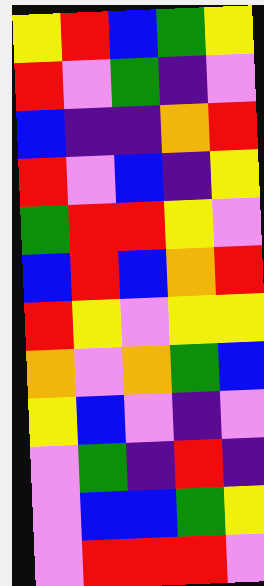[["yellow", "red", "blue", "green", "yellow"], ["red", "violet", "green", "indigo", "violet"], ["blue", "indigo", "indigo", "orange", "red"], ["red", "violet", "blue", "indigo", "yellow"], ["green", "red", "red", "yellow", "violet"], ["blue", "red", "blue", "orange", "red"], ["red", "yellow", "violet", "yellow", "yellow"], ["orange", "violet", "orange", "green", "blue"], ["yellow", "blue", "violet", "indigo", "violet"], ["violet", "green", "indigo", "red", "indigo"], ["violet", "blue", "blue", "green", "yellow"], ["violet", "red", "red", "red", "violet"]]